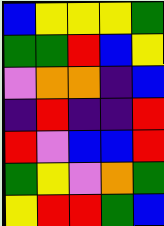[["blue", "yellow", "yellow", "yellow", "green"], ["green", "green", "red", "blue", "yellow"], ["violet", "orange", "orange", "indigo", "blue"], ["indigo", "red", "indigo", "indigo", "red"], ["red", "violet", "blue", "blue", "red"], ["green", "yellow", "violet", "orange", "green"], ["yellow", "red", "red", "green", "blue"]]